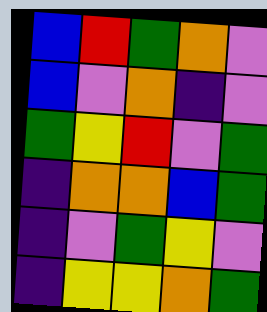[["blue", "red", "green", "orange", "violet"], ["blue", "violet", "orange", "indigo", "violet"], ["green", "yellow", "red", "violet", "green"], ["indigo", "orange", "orange", "blue", "green"], ["indigo", "violet", "green", "yellow", "violet"], ["indigo", "yellow", "yellow", "orange", "green"]]